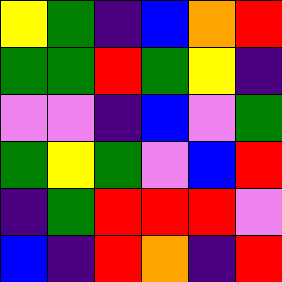[["yellow", "green", "indigo", "blue", "orange", "red"], ["green", "green", "red", "green", "yellow", "indigo"], ["violet", "violet", "indigo", "blue", "violet", "green"], ["green", "yellow", "green", "violet", "blue", "red"], ["indigo", "green", "red", "red", "red", "violet"], ["blue", "indigo", "red", "orange", "indigo", "red"]]